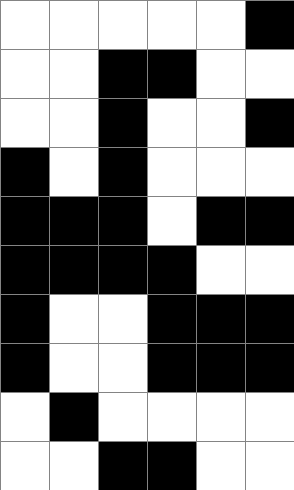[["white", "white", "white", "white", "white", "black"], ["white", "white", "black", "black", "white", "white"], ["white", "white", "black", "white", "white", "black"], ["black", "white", "black", "white", "white", "white"], ["black", "black", "black", "white", "black", "black"], ["black", "black", "black", "black", "white", "white"], ["black", "white", "white", "black", "black", "black"], ["black", "white", "white", "black", "black", "black"], ["white", "black", "white", "white", "white", "white"], ["white", "white", "black", "black", "white", "white"]]